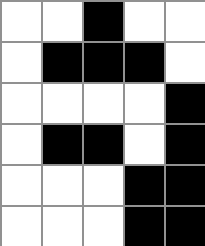[["white", "white", "black", "white", "white"], ["white", "black", "black", "black", "white"], ["white", "white", "white", "white", "black"], ["white", "black", "black", "white", "black"], ["white", "white", "white", "black", "black"], ["white", "white", "white", "black", "black"]]